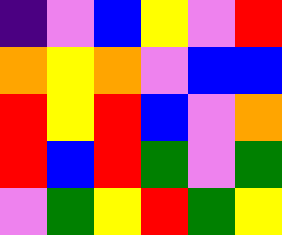[["indigo", "violet", "blue", "yellow", "violet", "red"], ["orange", "yellow", "orange", "violet", "blue", "blue"], ["red", "yellow", "red", "blue", "violet", "orange"], ["red", "blue", "red", "green", "violet", "green"], ["violet", "green", "yellow", "red", "green", "yellow"]]